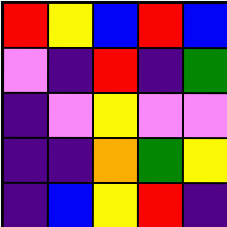[["red", "yellow", "blue", "red", "blue"], ["violet", "indigo", "red", "indigo", "green"], ["indigo", "violet", "yellow", "violet", "violet"], ["indigo", "indigo", "orange", "green", "yellow"], ["indigo", "blue", "yellow", "red", "indigo"]]